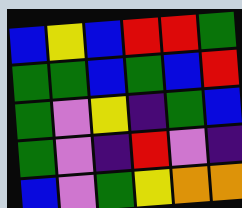[["blue", "yellow", "blue", "red", "red", "green"], ["green", "green", "blue", "green", "blue", "red"], ["green", "violet", "yellow", "indigo", "green", "blue"], ["green", "violet", "indigo", "red", "violet", "indigo"], ["blue", "violet", "green", "yellow", "orange", "orange"]]